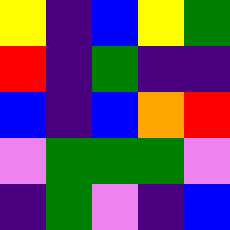[["yellow", "indigo", "blue", "yellow", "green"], ["red", "indigo", "green", "indigo", "indigo"], ["blue", "indigo", "blue", "orange", "red"], ["violet", "green", "green", "green", "violet"], ["indigo", "green", "violet", "indigo", "blue"]]